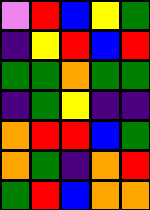[["violet", "red", "blue", "yellow", "green"], ["indigo", "yellow", "red", "blue", "red"], ["green", "green", "orange", "green", "green"], ["indigo", "green", "yellow", "indigo", "indigo"], ["orange", "red", "red", "blue", "green"], ["orange", "green", "indigo", "orange", "red"], ["green", "red", "blue", "orange", "orange"]]